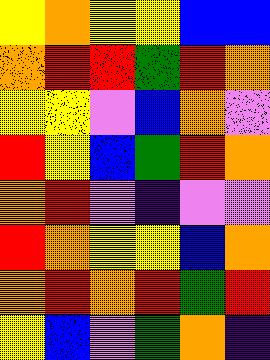[["yellow", "orange", "yellow", "yellow", "blue", "blue"], ["orange", "red", "red", "green", "red", "orange"], ["yellow", "yellow", "violet", "blue", "orange", "violet"], ["red", "yellow", "blue", "green", "red", "orange"], ["orange", "red", "violet", "indigo", "violet", "violet"], ["red", "orange", "yellow", "yellow", "blue", "orange"], ["orange", "red", "orange", "red", "green", "red"], ["yellow", "blue", "violet", "green", "orange", "indigo"]]